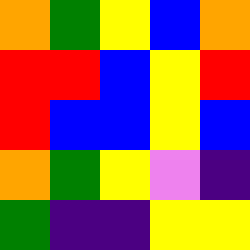[["orange", "green", "yellow", "blue", "orange"], ["red", "red", "blue", "yellow", "red"], ["red", "blue", "blue", "yellow", "blue"], ["orange", "green", "yellow", "violet", "indigo"], ["green", "indigo", "indigo", "yellow", "yellow"]]